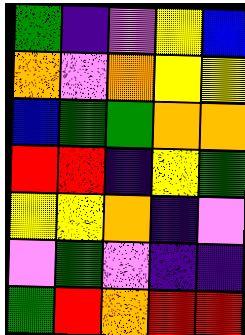[["green", "indigo", "violet", "yellow", "blue"], ["orange", "violet", "orange", "yellow", "yellow"], ["blue", "green", "green", "orange", "orange"], ["red", "red", "indigo", "yellow", "green"], ["yellow", "yellow", "orange", "indigo", "violet"], ["violet", "green", "violet", "indigo", "indigo"], ["green", "red", "orange", "red", "red"]]